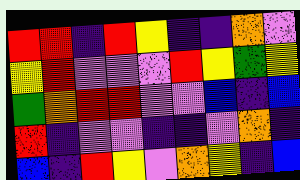[["red", "red", "indigo", "red", "yellow", "indigo", "indigo", "orange", "violet"], ["yellow", "red", "violet", "violet", "violet", "red", "yellow", "green", "yellow"], ["green", "orange", "red", "red", "violet", "violet", "blue", "indigo", "blue"], ["red", "indigo", "violet", "violet", "indigo", "indigo", "violet", "orange", "indigo"], ["blue", "indigo", "red", "yellow", "violet", "orange", "yellow", "indigo", "blue"]]